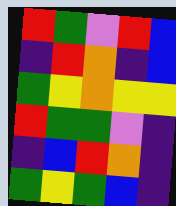[["red", "green", "violet", "red", "blue"], ["indigo", "red", "orange", "indigo", "blue"], ["green", "yellow", "orange", "yellow", "yellow"], ["red", "green", "green", "violet", "indigo"], ["indigo", "blue", "red", "orange", "indigo"], ["green", "yellow", "green", "blue", "indigo"]]